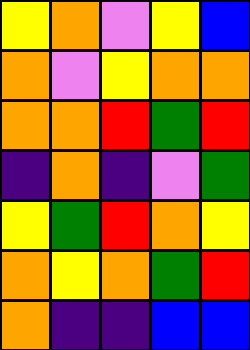[["yellow", "orange", "violet", "yellow", "blue"], ["orange", "violet", "yellow", "orange", "orange"], ["orange", "orange", "red", "green", "red"], ["indigo", "orange", "indigo", "violet", "green"], ["yellow", "green", "red", "orange", "yellow"], ["orange", "yellow", "orange", "green", "red"], ["orange", "indigo", "indigo", "blue", "blue"]]